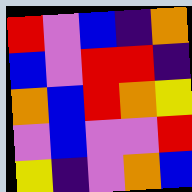[["red", "violet", "blue", "indigo", "orange"], ["blue", "violet", "red", "red", "indigo"], ["orange", "blue", "red", "orange", "yellow"], ["violet", "blue", "violet", "violet", "red"], ["yellow", "indigo", "violet", "orange", "blue"]]